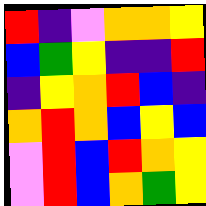[["red", "indigo", "violet", "orange", "orange", "yellow"], ["blue", "green", "yellow", "indigo", "indigo", "red"], ["indigo", "yellow", "orange", "red", "blue", "indigo"], ["orange", "red", "orange", "blue", "yellow", "blue"], ["violet", "red", "blue", "red", "orange", "yellow"], ["violet", "red", "blue", "orange", "green", "yellow"]]